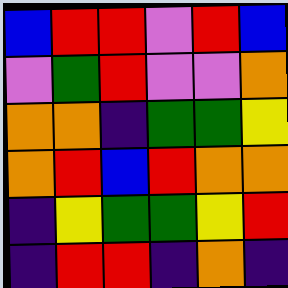[["blue", "red", "red", "violet", "red", "blue"], ["violet", "green", "red", "violet", "violet", "orange"], ["orange", "orange", "indigo", "green", "green", "yellow"], ["orange", "red", "blue", "red", "orange", "orange"], ["indigo", "yellow", "green", "green", "yellow", "red"], ["indigo", "red", "red", "indigo", "orange", "indigo"]]